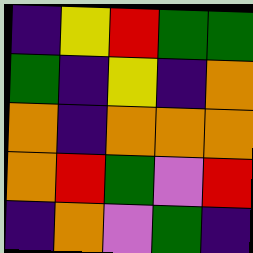[["indigo", "yellow", "red", "green", "green"], ["green", "indigo", "yellow", "indigo", "orange"], ["orange", "indigo", "orange", "orange", "orange"], ["orange", "red", "green", "violet", "red"], ["indigo", "orange", "violet", "green", "indigo"]]